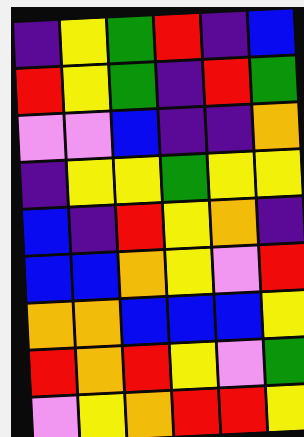[["indigo", "yellow", "green", "red", "indigo", "blue"], ["red", "yellow", "green", "indigo", "red", "green"], ["violet", "violet", "blue", "indigo", "indigo", "orange"], ["indigo", "yellow", "yellow", "green", "yellow", "yellow"], ["blue", "indigo", "red", "yellow", "orange", "indigo"], ["blue", "blue", "orange", "yellow", "violet", "red"], ["orange", "orange", "blue", "blue", "blue", "yellow"], ["red", "orange", "red", "yellow", "violet", "green"], ["violet", "yellow", "orange", "red", "red", "yellow"]]